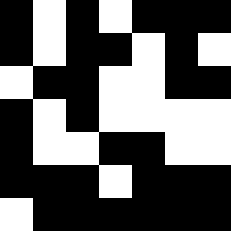[["black", "white", "black", "white", "black", "black", "black"], ["black", "white", "black", "black", "white", "black", "white"], ["white", "black", "black", "white", "white", "black", "black"], ["black", "white", "black", "white", "white", "white", "white"], ["black", "white", "white", "black", "black", "white", "white"], ["black", "black", "black", "white", "black", "black", "black"], ["white", "black", "black", "black", "black", "black", "black"]]